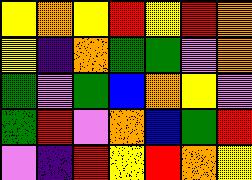[["yellow", "orange", "yellow", "red", "yellow", "red", "orange"], ["yellow", "indigo", "orange", "green", "green", "violet", "orange"], ["green", "violet", "green", "blue", "orange", "yellow", "violet"], ["green", "red", "violet", "orange", "blue", "green", "red"], ["violet", "indigo", "red", "yellow", "red", "orange", "yellow"]]